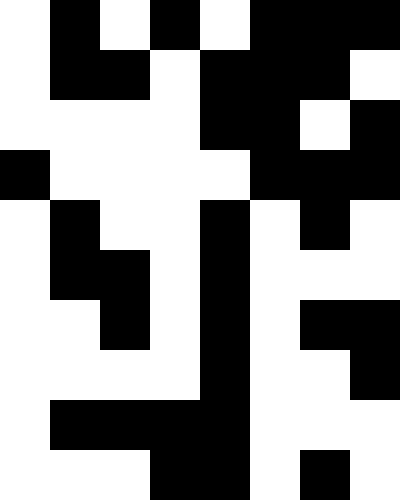[["white", "black", "white", "black", "white", "black", "black", "black"], ["white", "black", "black", "white", "black", "black", "black", "white"], ["white", "white", "white", "white", "black", "black", "white", "black"], ["black", "white", "white", "white", "white", "black", "black", "black"], ["white", "black", "white", "white", "black", "white", "black", "white"], ["white", "black", "black", "white", "black", "white", "white", "white"], ["white", "white", "black", "white", "black", "white", "black", "black"], ["white", "white", "white", "white", "black", "white", "white", "black"], ["white", "black", "black", "black", "black", "white", "white", "white"], ["white", "white", "white", "black", "black", "white", "black", "white"]]